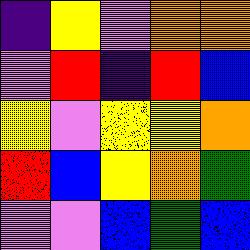[["indigo", "yellow", "violet", "orange", "orange"], ["violet", "red", "indigo", "red", "blue"], ["yellow", "violet", "yellow", "yellow", "orange"], ["red", "blue", "yellow", "orange", "green"], ["violet", "violet", "blue", "green", "blue"]]